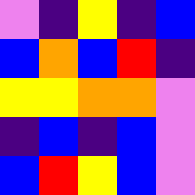[["violet", "indigo", "yellow", "indigo", "blue"], ["blue", "orange", "blue", "red", "indigo"], ["yellow", "yellow", "orange", "orange", "violet"], ["indigo", "blue", "indigo", "blue", "violet"], ["blue", "red", "yellow", "blue", "violet"]]